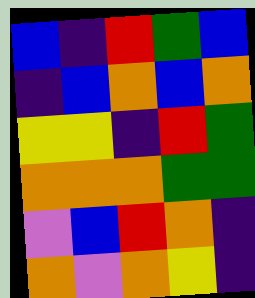[["blue", "indigo", "red", "green", "blue"], ["indigo", "blue", "orange", "blue", "orange"], ["yellow", "yellow", "indigo", "red", "green"], ["orange", "orange", "orange", "green", "green"], ["violet", "blue", "red", "orange", "indigo"], ["orange", "violet", "orange", "yellow", "indigo"]]